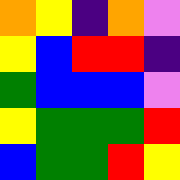[["orange", "yellow", "indigo", "orange", "violet"], ["yellow", "blue", "red", "red", "indigo"], ["green", "blue", "blue", "blue", "violet"], ["yellow", "green", "green", "green", "red"], ["blue", "green", "green", "red", "yellow"]]